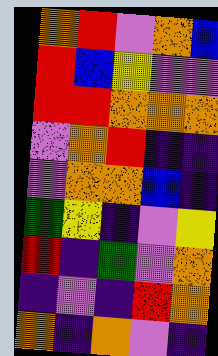[["orange", "red", "violet", "orange", "blue"], ["red", "blue", "yellow", "violet", "violet"], ["red", "red", "orange", "orange", "orange"], ["violet", "orange", "red", "indigo", "indigo"], ["violet", "orange", "orange", "blue", "indigo"], ["green", "yellow", "indigo", "violet", "yellow"], ["red", "indigo", "green", "violet", "orange"], ["indigo", "violet", "indigo", "red", "orange"], ["orange", "indigo", "orange", "violet", "indigo"]]